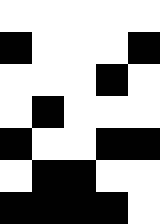[["white", "white", "white", "white", "white"], ["black", "white", "white", "white", "black"], ["white", "white", "white", "black", "white"], ["white", "black", "white", "white", "white"], ["black", "white", "white", "black", "black"], ["white", "black", "black", "white", "white"], ["black", "black", "black", "black", "white"]]